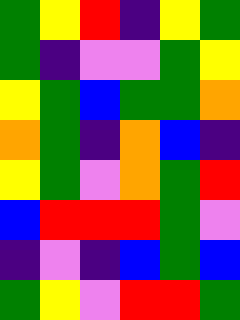[["green", "yellow", "red", "indigo", "yellow", "green"], ["green", "indigo", "violet", "violet", "green", "yellow"], ["yellow", "green", "blue", "green", "green", "orange"], ["orange", "green", "indigo", "orange", "blue", "indigo"], ["yellow", "green", "violet", "orange", "green", "red"], ["blue", "red", "red", "red", "green", "violet"], ["indigo", "violet", "indigo", "blue", "green", "blue"], ["green", "yellow", "violet", "red", "red", "green"]]